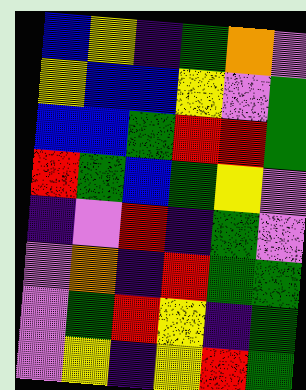[["blue", "yellow", "indigo", "green", "orange", "violet"], ["yellow", "blue", "blue", "yellow", "violet", "green"], ["blue", "blue", "green", "red", "red", "green"], ["red", "green", "blue", "green", "yellow", "violet"], ["indigo", "violet", "red", "indigo", "green", "violet"], ["violet", "orange", "indigo", "red", "green", "green"], ["violet", "green", "red", "yellow", "indigo", "green"], ["violet", "yellow", "indigo", "yellow", "red", "green"]]